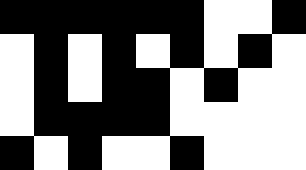[["black", "black", "black", "black", "black", "black", "white", "white", "black"], ["white", "black", "white", "black", "white", "black", "white", "black", "white"], ["white", "black", "white", "black", "black", "white", "black", "white", "white"], ["white", "black", "black", "black", "black", "white", "white", "white", "white"], ["black", "white", "black", "white", "white", "black", "white", "white", "white"]]